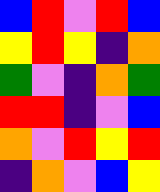[["blue", "red", "violet", "red", "blue"], ["yellow", "red", "yellow", "indigo", "orange"], ["green", "violet", "indigo", "orange", "green"], ["red", "red", "indigo", "violet", "blue"], ["orange", "violet", "red", "yellow", "red"], ["indigo", "orange", "violet", "blue", "yellow"]]